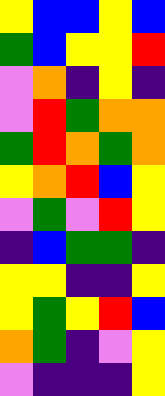[["yellow", "blue", "blue", "yellow", "blue"], ["green", "blue", "yellow", "yellow", "red"], ["violet", "orange", "indigo", "yellow", "indigo"], ["violet", "red", "green", "orange", "orange"], ["green", "red", "orange", "green", "orange"], ["yellow", "orange", "red", "blue", "yellow"], ["violet", "green", "violet", "red", "yellow"], ["indigo", "blue", "green", "green", "indigo"], ["yellow", "yellow", "indigo", "indigo", "yellow"], ["yellow", "green", "yellow", "red", "blue"], ["orange", "green", "indigo", "violet", "yellow"], ["violet", "indigo", "indigo", "indigo", "yellow"]]